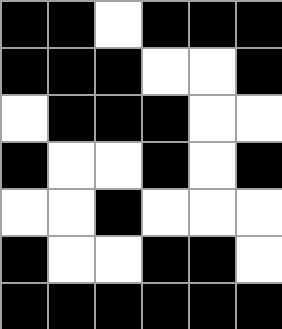[["black", "black", "white", "black", "black", "black"], ["black", "black", "black", "white", "white", "black"], ["white", "black", "black", "black", "white", "white"], ["black", "white", "white", "black", "white", "black"], ["white", "white", "black", "white", "white", "white"], ["black", "white", "white", "black", "black", "white"], ["black", "black", "black", "black", "black", "black"]]